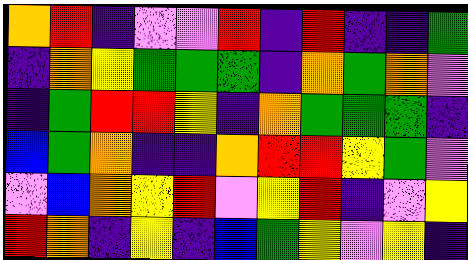[["orange", "red", "indigo", "violet", "violet", "red", "indigo", "red", "indigo", "indigo", "green"], ["indigo", "orange", "yellow", "green", "green", "green", "indigo", "orange", "green", "orange", "violet"], ["indigo", "green", "red", "red", "yellow", "indigo", "orange", "green", "green", "green", "indigo"], ["blue", "green", "orange", "indigo", "indigo", "orange", "red", "red", "yellow", "green", "violet"], ["violet", "blue", "orange", "yellow", "red", "violet", "yellow", "red", "indigo", "violet", "yellow"], ["red", "orange", "indigo", "yellow", "indigo", "blue", "green", "yellow", "violet", "yellow", "indigo"]]